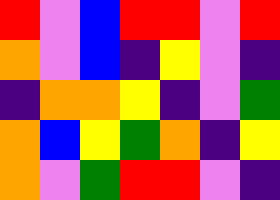[["red", "violet", "blue", "red", "red", "violet", "red"], ["orange", "violet", "blue", "indigo", "yellow", "violet", "indigo"], ["indigo", "orange", "orange", "yellow", "indigo", "violet", "green"], ["orange", "blue", "yellow", "green", "orange", "indigo", "yellow"], ["orange", "violet", "green", "red", "red", "violet", "indigo"]]